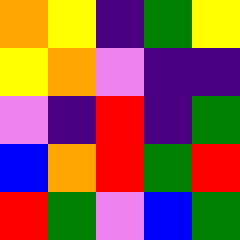[["orange", "yellow", "indigo", "green", "yellow"], ["yellow", "orange", "violet", "indigo", "indigo"], ["violet", "indigo", "red", "indigo", "green"], ["blue", "orange", "red", "green", "red"], ["red", "green", "violet", "blue", "green"]]